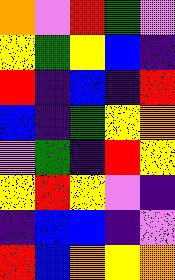[["orange", "violet", "red", "green", "violet"], ["yellow", "green", "yellow", "blue", "indigo"], ["red", "indigo", "blue", "indigo", "red"], ["blue", "indigo", "green", "yellow", "orange"], ["violet", "green", "indigo", "red", "yellow"], ["yellow", "red", "yellow", "violet", "indigo"], ["indigo", "blue", "blue", "indigo", "violet"], ["red", "blue", "orange", "yellow", "orange"]]